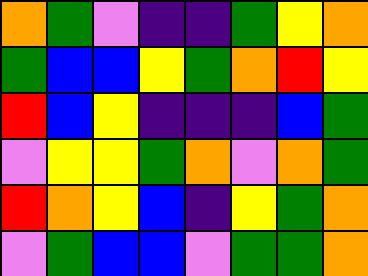[["orange", "green", "violet", "indigo", "indigo", "green", "yellow", "orange"], ["green", "blue", "blue", "yellow", "green", "orange", "red", "yellow"], ["red", "blue", "yellow", "indigo", "indigo", "indigo", "blue", "green"], ["violet", "yellow", "yellow", "green", "orange", "violet", "orange", "green"], ["red", "orange", "yellow", "blue", "indigo", "yellow", "green", "orange"], ["violet", "green", "blue", "blue", "violet", "green", "green", "orange"]]